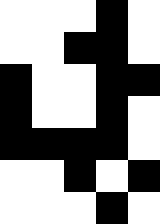[["white", "white", "white", "black", "white"], ["white", "white", "black", "black", "white"], ["black", "white", "white", "black", "black"], ["black", "white", "white", "black", "white"], ["black", "black", "black", "black", "white"], ["white", "white", "black", "white", "black"], ["white", "white", "white", "black", "white"]]